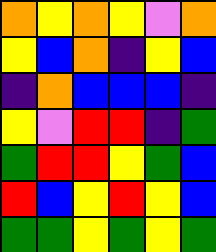[["orange", "yellow", "orange", "yellow", "violet", "orange"], ["yellow", "blue", "orange", "indigo", "yellow", "blue"], ["indigo", "orange", "blue", "blue", "blue", "indigo"], ["yellow", "violet", "red", "red", "indigo", "green"], ["green", "red", "red", "yellow", "green", "blue"], ["red", "blue", "yellow", "red", "yellow", "blue"], ["green", "green", "yellow", "green", "yellow", "green"]]